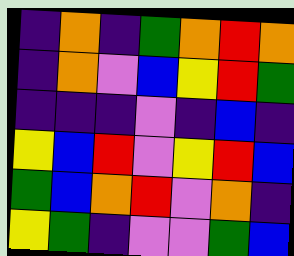[["indigo", "orange", "indigo", "green", "orange", "red", "orange"], ["indigo", "orange", "violet", "blue", "yellow", "red", "green"], ["indigo", "indigo", "indigo", "violet", "indigo", "blue", "indigo"], ["yellow", "blue", "red", "violet", "yellow", "red", "blue"], ["green", "blue", "orange", "red", "violet", "orange", "indigo"], ["yellow", "green", "indigo", "violet", "violet", "green", "blue"]]